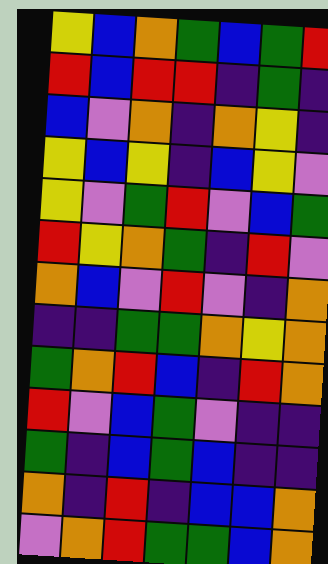[["yellow", "blue", "orange", "green", "blue", "green", "red"], ["red", "blue", "red", "red", "indigo", "green", "indigo"], ["blue", "violet", "orange", "indigo", "orange", "yellow", "indigo"], ["yellow", "blue", "yellow", "indigo", "blue", "yellow", "violet"], ["yellow", "violet", "green", "red", "violet", "blue", "green"], ["red", "yellow", "orange", "green", "indigo", "red", "violet"], ["orange", "blue", "violet", "red", "violet", "indigo", "orange"], ["indigo", "indigo", "green", "green", "orange", "yellow", "orange"], ["green", "orange", "red", "blue", "indigo", "red", "orange"], ["red", "violet", "blue", "green", "violet", "indigo", "indigo"], ["green", "indigo", "blue", "green", "blue", "indigo", "indigo"], ["orange", "indigo", "red", "indigo", "blue", "blue", "orange"], ["violet", "orange", "red", "green", "green", "blue", "orange"]]